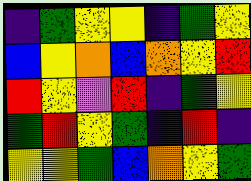[["indigo", "green", "yellow", "yellow", "indigo", "green", "yellow"], ["blue", "yellow", "orange", "blue", "orange", "yellow", "red"], ["red", "yellow", "violet", "red", "indigo", "green", "yellow"], ["green", "red", "yellow", "green", "indigo", "red", "indigo"], ["yellow", "yellow", "green", "blue", "orange", "yellow", "green"]]